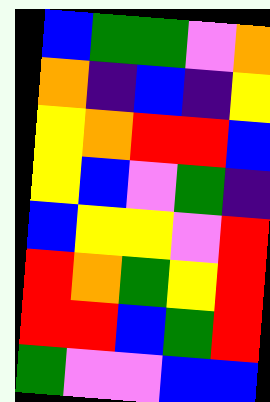[["blue", "green", "green", "violet", "orange"], ["orange", "indigo", "blue", "indigo", "yellow"], ["yellow", "orange", "red", "red", "blue"], ["yellow", "blue", "violet", "green", "indigo"], ["blue", "yellow", "yellow", "violet", "red"], ["red", "orange", "green", "yellow", "red"], ["red", "red", "blue", "green", "red"], ["green", "violet", "violet", "blue", "blue"]]